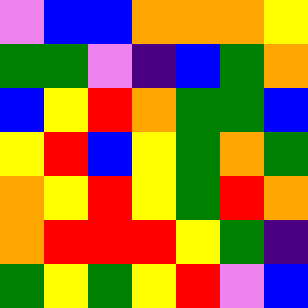[["violet", "blue", "blue", "orange", "orange", "orange", "yellow"], ["green", "green", "violet", "indigo", "blue", "green", "orange"], ["blue", "yellow", "red", "orange", "green", "green", "blue"], ["yellow", "red", "blue", "yellow", "green", "orange", "green"], ["orange", "yellow", "red", "yellow", "green", "red", "orange"], ["orange", "red", "red", "red", "yellow", "green", "indigo"], ["green", "yellow", "green", "yellow", "red", "violet", "blue"]]